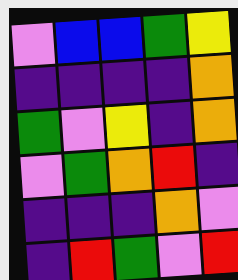[["violet", "blue", "blue", "green", "yellow"], ["indigo", "indigo", "indigo", "indigo", "orange"], ["green", "violet", "yellow", "indigo", "orange"], ["violet", "green", "orange", "red", "indigo"], ["indigo", "indigo", "indigo", "orange", "violet"], ["indigo", "red", "green", "violet", "red"]]